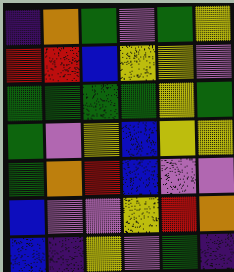[["indigo", "orange", "green", "violet", "green", "yellow"], ["red", "red", "blue", "yellow", "yellow", "violet"], ["green", "green", "green", "green", "yellow", "green"], ["green", "violet", "yellow", "blue", "yellow", "yellow"], ["green", "orange", "red", "blue", "violet", "violet"], ["blue", "violet", "violet", "yellow", "red", "orange"], ["blue", "indigo", "yellow", "violet", "green", "indigo"]]